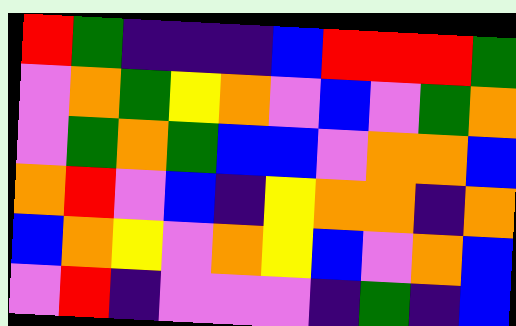[["red", "green", "indigo", "indigo", "indigo", "blue", "red", "red", "red", "green"], ["violet", "orange", "green", "yellow", "orange", "violet", "blue", "violet", "green", "orange"], ["violet", "green", "orange", "green", "blue", "blue", "violet", "orange", "orange", "blue"], ["orange", "red", "violet", "blue", "indigo", "yellow", "orange", "orange", "indigo", "orange"], ["blue", "orange", "yellow", "violet", "orange", "yellow", "blue", "violet", "orange", "blue"], ["violet", "red", "indigo", "violet", "violet", "violet", "indigo", "green", "indigo", "blue"]]